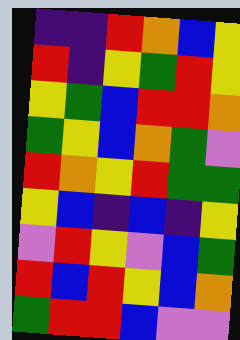[["indigo", "indigo", "red", "orange", "blue", "yellow"], ["red", "indigo", "yellow", "green", "red", "yellow"], ["yellow", "green", "blue", "red", "red", "orange"], ["green", "yellow", "blue", "orange", "green", "violet"], ["red", "orange", "yellow", "red", "green", "green"], ["yellow", "blue", "indigo", "blue", "indigo", "yellow"], ["violet", "red", "yellow", "violet", "blue", "green"], ["red", "blue", "red", "yellow", "blue", "orange"], ["green", "red", "red", "blue", "violet", "violet"]]